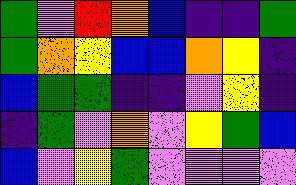[["green", "violet", "red", "orange", "blue", "indigo", "indigo", "green"], ["green", "orange", "yellow", "blue", "blue", "orange", "yellow", "indigo"], ["blue", "green", "green", "indigo", "indigo", "violet", "yellow", "indigo"], ["indigo", "green", "violet", "orange", "violet", "yellow", "green", "blue"], ["blue", "violet", "yellow", "green", "violet", "violet", "violet", "violet"]]